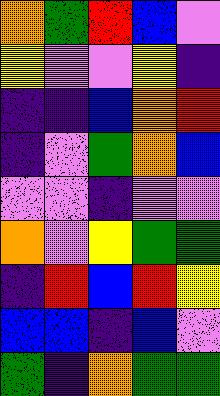[["orange", "green", "red", "blue", "violet"], ["yellow", "violet", "violet", "yellow", "indigo"], ["indigo", "indigo", "blue", "orange", "red"], ["indigo", "violet", "green", "orange", "blue"], ["violet", "violet", "indigo", "violet", "violet"], ["orange", "violet", "yellow", "green", "green"], ["indigo", "red", "blue", "red", "yellow"], ["blue", "blue", "indigo", "blue", "violet"], ["green", "indigo", "orange", "green", "green"]]